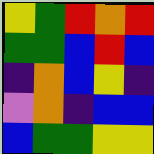[["yellow", "green", "red", "orange", "red"], ["green", "green", "blue", "red", "blue"], ["indigo", "orange", "blue", "yellow", "indigo"], ["violet", "orange", "indigo", "blue", "blue"], ["blue", "green", "green", "yellow", "yellow"]]